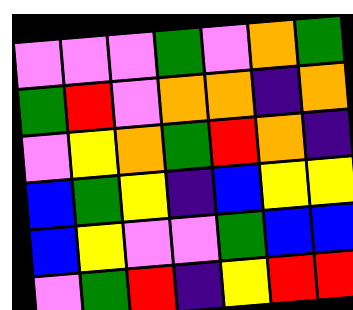[["violet", "violet", "violet", "green", "violet", "orange", "green"], ["green", "red", "violet", "orange", "orange", "indigo", "orange"], ["violet", "yellow", "orange", "green", "red", "orange", "indigo"], ["blue", "green", "yellow", "indigo", "blue", "yellow", "yellow"], ["blue", "yellow", "violet", "violet", "green", "blue", "blue"], ["violet", "green", "red", "indigo", "yellow", "red", "red"]]